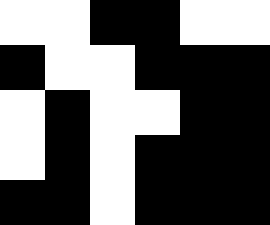[["white", "white", "black", "black", "white", "white"], ["black", "white", "white", "black", "black", "black"], ["white", "black", "white", "white", "black", "black"], ["white", "black", "white", "black", "black", "black"], ["black", "black", "white", "black", "black", "black"]]